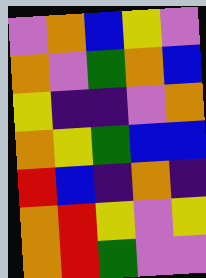[["violet", "orange", "blue", "yellow", "violet"], ["orange", "violet", "green", "orange", "blue"], ["yellow", "indigo", "indigo", "violet", "orange"], ["orange", "yellow", "green", "blue", "blue"], ["red", "blue", "indigo", "orange", "indigo"], ["orange", "red", "yellow", "violet", "yellow"], ["orange", "red", "green", "violet", "violet"]]